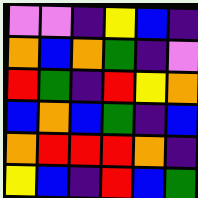[["violet", "violet", "indigo", "yellow", "blue", "indigo"], ["orange", "blue", "orange", "green", "indigo", "violet"], ["red", "green", "indigo", "red", "yellow", "orange"], ["blue", "orange", "blue", "green", "indigo", "blue"], ["orange", "red", "red", "red", "orange", "indigo"], ["yellow", "blue", "indigo", "red", "blue", "green"]]